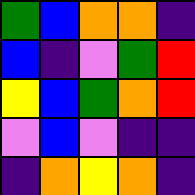[["green", "blue", "orange", "orange", "indigo"], ["blue", "indigo", "violet", "green", "red"], ["yellow", "blue", "green", "orange", "red"], ["violet", "blue", "violet", "indigo", "indigo"], ["indigo", "orange", "yellow", "orange", "indigo"]]